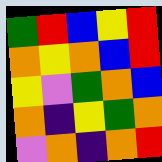[["green", "red", "blue", "yellow", "red"], ["orange", "yellow", "orange", "blue", "red"], ["yellow", "violet", "green", "orange", "blue"], ["orange", "indigo", "yellow", "green", "orange"], ["violet", "orange", "indigo", "orange", "red"]]